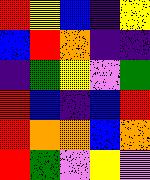[["red", "yellow", "blue", "indigo", "yellow"], ["blue", "red", "orange", "indigo", "indigo"], ["indigo", "green", "yellow", "violet", "green"], ["red", "blue", "indigo", "blue", "red"], ["red", "orange", "orange", "blue", "orange"], ["red", "green", "violet", "yellow", "violet"]]